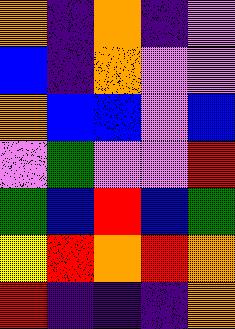[["orange", "indigo", "orange", "indigo", "violet"], ["blue", "indigo", "orange", "violet", "violet"], ["orange", "blue", "blue", "violet", "blue"], ["violet", "green", "violet", "violet", "red"], ["green", "blue", "red", "blue", "green"], ["yellow", "red", "orange", "red", "orange"], ["red", "indigo", "indigo", "indigo", "orange"]]